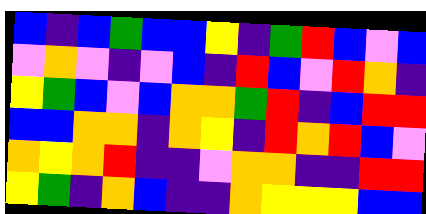[["blue", "indigo", "blue", "green", "blue", "blue", "yellow", "indigo", "green", "red", "blue", "violet", "blue"], ["violet", "orange", "violet", "indigo", "violet", "blue", "indigo", "red", "blue", "violet", "red", "orange", "indigo"], ["yellow", "green", "blue", "violet", "blue", "orange", "orange", "green", "red", "indigo", "blue", "red", "red"], ["blue", "blue", "orange", "orange", "indigo", "orange", "yellow", "indigo", "red", "orange", "red", "blue", "violet"], ["orange", "yellow", "orange", "red", "indigo", "indigo", "violet", "orange", "orange", "indigo", "indigo", "red", "red"], ["yellow", "green", "indigo", "orange", "blue", "indigo", "indigo", "orange", "yellow", "yellow", "yellow", "blue", "blue"]]